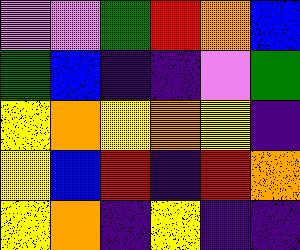[["violet", "violet", "green", "red", "orange", "blue"], ["green", "blue", "indigo", "indigo", "violet", "green"], ["yellow", "orange", "yellow", "orange", "yellow", "indigo"], ["yellow", "blue", "red", "indigo", "red", "orange"], ["yellow", "orange", "indigo", "yellow", "indigo", "indigo"]]